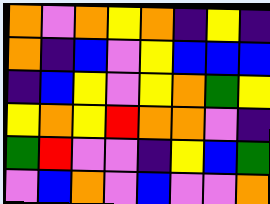[["orange", "violet", "orange", "yellow", "orange", "indigo", "yellow", "indigo"], ["orange", "indigo", "blue", "violet", "yellow", "blue", "blue", "blue"], ["indigo", "blue", "yellow", "violet", "yellow", "orange", "green", "yellow"], ["yellow", "orange", "yellow", "red", "orange", "orange", "violet", "indigo"], ["green", "red", "violet", "violet", "indigo", "yellow", "blue", "green"], ["violet", "blue", "orange", "violet", "blue", "violet", "violet", "orange"]]